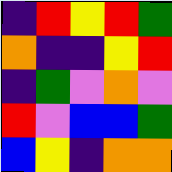[["indigo", "red", "yellow", "red", "green"], ["orange", "indigo", "indigo", "yellow", "red"], ["indigo", "green", "violet", "orange", "violet"], ["red", "violet", "blue", "blue", "green"], ["blue", "yellow", "indigo", "orange", "orange"]]